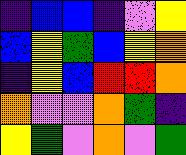[["indigo", "blue", "blue", "indigo", "violet", "yellow"], ["blue", "yellow", "green", "blue", "yellow", "orange"], ["indigo", "yellow", "blue", "red", "red", "orange"], ["orange", "violet", "violet", "orange", "green", "indigo"], ["yellow", "green", "violet", "orange", "violet", "green"]]